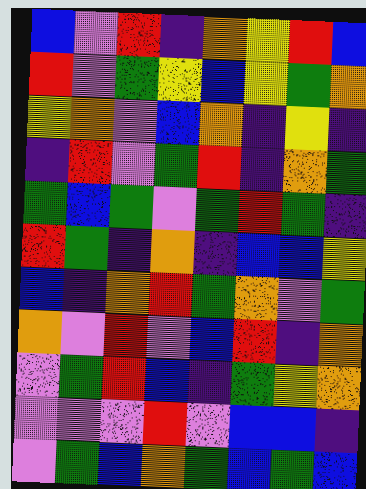[["blue", "violet", "red", "indigo", "orange", "yellow", "red", "blue"], ["red", "violet", "green", "yellow", "blue", "yellow", "green", "orange"], ["yellow", "orange", "violet", "blue", "orange", "indigo", "yellow", "indigo"], ["indigo", "red", "violet", "green", "red", "indigo", "orange", "green"], ["green", "blue", "green", "violet", "green", "red", "green", "indigo"], ["red", "green", "indigo", "orange", "indigo", "blue", "blue", "yellow"], ["blue", "indigo", "orange", "red", "green", "orange", "violet", "green"], ["orange", "violet", "red", "violet", "blue", "red", "indigo", "orange"], ["violet", "green", "red", "blue", "indigo", "green", "yellow", "orange"], ["violet", "violet", "violet", "red", "violet", "blue", "blue", "indigo"], ["violet", "green", "blue", "orange", "green", "blue", "green", "blue"]]